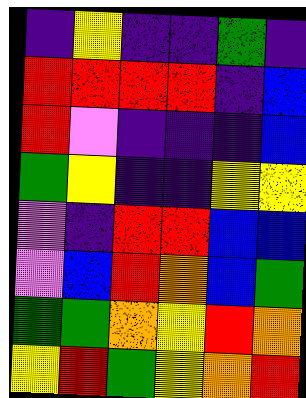[["indigo", "yellow", "indigo", "indigo", "green", "indigo"], ["red", "red", "red", "red", "indigo", "blue"], ["red", "violet", "indigo", "indigo", "indigo", "blue"], ["green", "yellow", "indigo", "indigo", "yellow", "yellow"], ["violet", "indigo", "red", "red", "blue", "blue"], ["violet", "blue", "red", "orange", "blue", "green"], ["green", "green", "orange", "yellow", "red", "orange"], ["yellow", "red", "green", "yellow", "orange", "red"]]